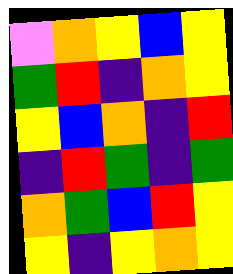[["violet", "orange", "yellow", "blue", "yellow"], ["green", "red", "indigo", "orange", "yellow"], ["yellow", "blue", "orange", "indigo", "red"], ["indigo", "red", "green", "indigo", "green"], ["orange", "green", "blue", "red", "yellow"], ["yellow", "indigo", "yellow", "orange", "yellow"]]